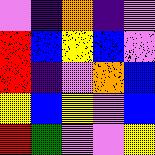[["violet", "indigo", "orange", "indigo", "violet"], ["red", "blue", "yellow", "blue", "violet"], ["red", "indigo", "violet", "orange", "blue"], ["yellow", "blue", "yellow", "violet", "blue"], ["red", "green", "violet", "violet", "yellow"]]